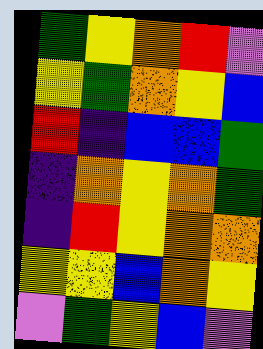[["green", "yellow", "orange", "red", "violet"], ["yellow", "green", "orange", "yellow", "blue"], ["red", "indigo", "blue", "blue", "green"], ["indigo", "orange", "yellow", "orange", "green"], ["indigo", "red", "yellow", "orange", "orange"], ["yellow", "yellow", "blue", "orange", "yellow"], ["violet", "green", "yellow", "blue", "violet"]]